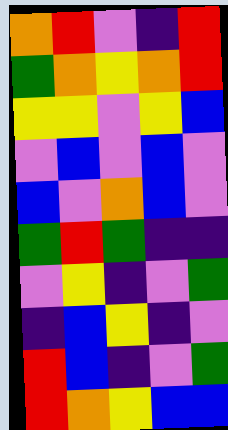[["orange", "red", "violet", "indigo", "red"], ["green", "orange", "yellow", "orange", "red"], ["yellow", "yellow", "violet", "yellow", "blue"], ["violet", "blue", "violet", "blue", "violet"], ["blue", "violet", "orange", "blue", "violet"], ["green", "red", "green", "indigo", "indigo"], ["violet", "yellow", "indigo", "violet", "green"], ["indigo", "blue", "yellow", "indigo", "violet"], ["red", "blue", "indigo", "violet", "green"], ["red", "orange", "yellow", "blue", "blue"]]